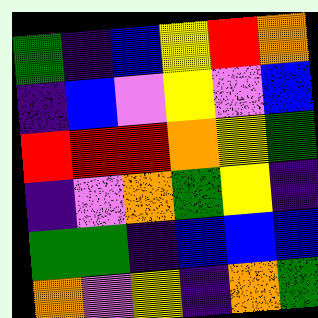[["green", "indigo", "blue", "yellow", "red", "orange"], ["indigo", "blue", "violet", "yellow", "violet", "blue"], ["red", "red", "red", "orange", "yellow", "green"], ["indigo", "violet", "orange", "green", "yellow", "indigo"], ["green", "green", "indigo", "blue", "blue", "blue"], ["orange", "violet", "yellow", "indigo", "orange", "green"]]